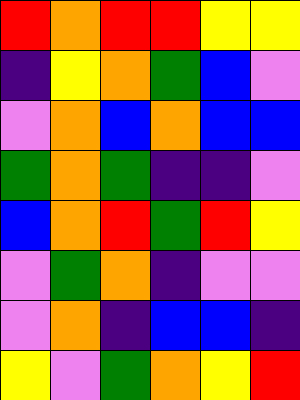[["red", "orange", "red", "red", "yellow", "yellow"], ["indigo", "yellow", "orange", "green", "blue", "violet"], ["violet", "orange", "blue", "orange", "blue", "blue"], ["green", "orange", "green", "indigo", "indigo", "violet"], ["blue", "orange", "red", "green", "red", "yellow"], ["violet", "green", "orange", "indigo", "violet", "violet"], ["violet", "orange", "indigo", "blue", "blue", "indigo"], ["yellow", "violet", "green", "orange", "yellow", "red"]]